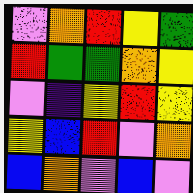[["violet", "orange", "red", "yellow", "green"], ["red", "green", "green", "orange", "yellow"], ["violet", "indigo", "yellow", "red", "yellow"], ["yellow", "blue", "red", "violet", "orange"], ["blue", "orange", "violet", "blue", "violet"]]